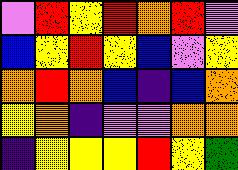[["violet", "red", "yellow", "red", "orange", "red", "violet"], ["blue", "yellow", "red", "yellow", "blue", "violet", "yellow"], ["orange", "red", "orange", "blue", "indigo", "blue", "orange"], ["yellow", "orange", "indigo", "violet", "violet", "orange", "orange"], ["indigo", "yellow", "yellow", "yellow", "red", "yellow", "green"]]